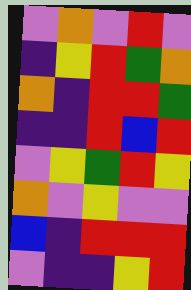[["violet", "orange", "violet", "red", "violet"], ["indigo", "yellow", "red", "green", "orange"], ["orange", "indigo", "red", "red", "green"], ["indigo", "indigo", "red", "blue", "red"], ["violet", "yellow", "green", "red", "yellow"], ["orange", "violet", "yellow", "violet", "violet"], ["blue", "indigo", "red", "red", "red"], ["violet", "indigo", "indigo", "yellow", "red"]]